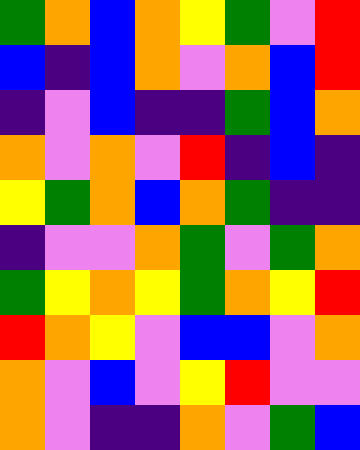[["green", "orange", "blue", "orange", "yellow", "green", "violet", "red"], ["blue", "indigo", "blue", "orange", "violet", "orange", "blue", "red"], ["indigo", "violet", "blue", "indigo", "indigo", "green", "blue", "orange"], ["orange", "violet", "orange", "violet", "red", "indigo", "blue", "indigo"], ["yellow", "green", "orange", "blue", "orange", "green", "indigo", "indigo"], ["indigo", "violet", "violet", "orange", "green", "violet", "green", "orange"], ["green", "yellow", "orange", "yellow", "green", "orange", "yellow", "red"], ["red", "orange", "yellow", "violet", "blue", "blue", "violet", "orange"], ["orange", "violet", "blue", "violet", "yellow", "red", "violet", "violet"], ["orange", "violet", "indigo", "indigo", "orange", "violet", "green", "blue"]]